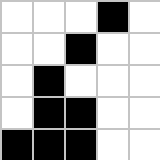[["white", "white", "white", "black", "white"], ["white", "white", "black", "white", "white"], ["white", "black", "white", "white", "white"], ["white", "black", "black", "white", "white"], ["black", "black", "black", "white", "white"]]